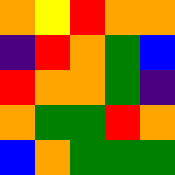[["orange", "yellow", "red", "orange", "orange"], ["indigo", "red", "orange", "green", "blue"], ["red", "orange", "orange", "green", "indigo"], ["orange", "green", "green", "red", "orange"], ["blue", "orange", "green", "green", "green"]]